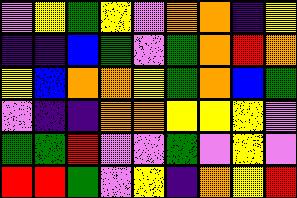[["violet", "yellow", "green", "yellow", "violet", "orange", "orange", "indigo", "yellow"], ["indigo", "indigo", "blue", "green", "violet", "green", "orange", "red", "orange"], ["yellow", "blue", "orange", "orange", "yellow", "green", "orange", "blue", "green"], ["violet", "indigo", "indigo", "orange", "orange", "yellow", "yellow", "yellow", "violet"], ["green", "green", "red", "violet", "violet", "green", "violet", "yellow", "violet"], ["red", "red", "green", "violet", "yellow", "indigo", "orange", "yellow", "red"]]